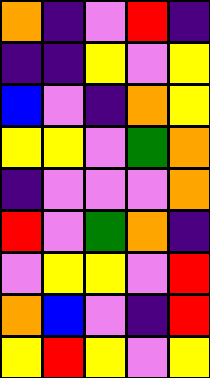[["orange", "indigo", "violet", "red", "indigo"], ["indigo", "indigo", "yellow", "violet", "yellow"], ["blue", "violet", "indigo", "orange", "yellow"], ["yellow", "yellow", "violet", "green", "orange"], ["indigo", "violet", "violet", "violet", "orange"], ["red", "violet", "green", "orange", "indigo"], ["violet", "yellow", "yellow", "violet", "red"], ["orange", "blue", "violet", "indigo", "red"], ["yellow", "red", "yellow", "violet", "yellow"]]